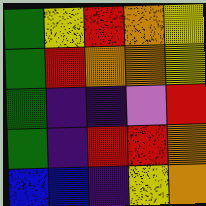[["green", "yellow", "red", "orange", "yellow"], ["green", "red", "orange", "orange", "yellow"], ["green", "indigo", "indigo", "violet", "red"], ["green", "indigo", "red", "red", "orange"], ["blue", "blue", "indigo", "yellow", "orange"]]